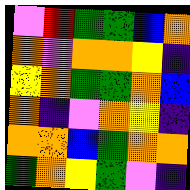[["violet", "red", "green", "green", "blue", "orange"], ["orange", "violet", "orange", "orange", "yellow", "indigo"], ["yellow", "orange", "green", "green", "orange", "blue"], ["orange", "indigo", "violet", "orange", "yellow", "indigo"], ["orange", "orange", "blue", "green", "orange", "orange"], ["green", "orange", "yellow", "green", "violet", "indigo"]]